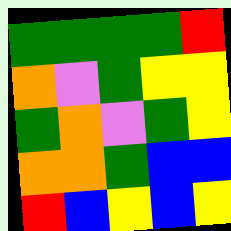[["green", "green", "green", "green", "red"], ["orange", "violet", "green", "yellow", "yellow"], ["green", "orange", "violet", "green", "yellow"], ["orange", "orange", "green", "blue", "blue"], ["red", "blue", "yellow", "blue", "yellow"]]